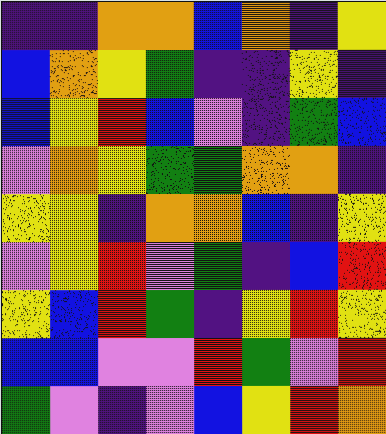[["indigo", "indigo", "orange", "orange", "blue", "orange", "indigo", "yellow"], ["blue", "orange", "yellow", "green", "indigo", "indigo", "yellow", "indigo"], ["blue", "yellow", "red", "blue", "violet", "indigo", "green", "blue"], ["violet", "orange", "yellow", "green", "green", "orange", "orange", "indigo"], ["yellow", "yellow", "indigo", "orange", "orange", "blue", "indigo", "yellow"], ["violet", "yellow", "red", "violet", "green", "indigo", "blue", "red"], ["yellow", "blue", "red", "green", "indigo", "yellow", "red", "yellow"], ["blue", "blue", "violet", "violet", "red", "green", "violet", "red"], ["green", "violet", "indigo", "violet", "blue", "yellow", "red", "orange"]]